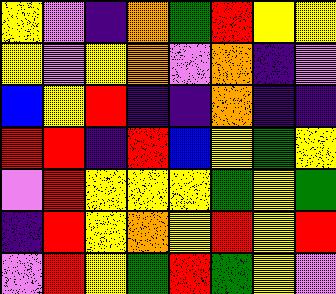[["yellow", "violet", "indigo", "orange", "green", "red", "yellow", "yellow"], ["yellow", "violet", "yellow", "orange", "violet", "orange", "indigo", "violet"], ["blue", "yellow", "red", "indigo", "indigo", "orange", "indigo", "indigo"], ["red", "red", "indigo", "red", "blue", "yellow", "green", "yellow"], ["violet", "red", "yellow", "yellow", "yellow", "green", "yellow", "green"], ["indigo", "red", "yellow", "orange", "yellow", "red", "yellow", "red"], ["violet", "red", "yellow", "green", "red", "green", "yellow", "violet"]]